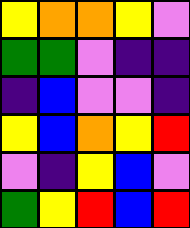[["yellow", "orange", "orange", "yellow", "violet"], ["green", "green", "violet", "indigo", "indigo"], ["indigo", "blue", "violet", "violet", "indigo"], ["yellow", "blue", "orange", "yellow", "red"], ["violet", "indigo", "yellow", "blue", "violet"], ["green", "yellow", "red", "blue", "red"]]